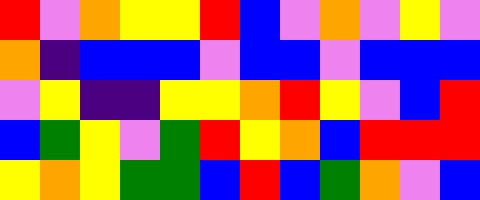[["red", "violet", "orange", "yellow", "yellow", "red", "blue", "violet", "orange", "violet", "yellow", "violet"], ["orange", "indigo", "blue", "blue", "blue", "violet", "blue", "blue", "violet", "blue", "blue", "blue"], ["violet", "yellow", "indigo", "indigo", "yellow", "yellow", "orange", "red", "yellow", "violet", "blue", "red"], ["blue", "green", "yellow", "violet", "green", "red", "yellow", "orange", "blue", "red", "red", "red"], ["yellow", "orange", "yellow", "green", "green", "blue", "red", "blue", "green", "orange", "violet", "blue"]]